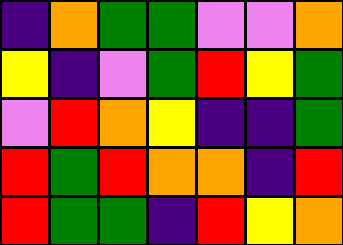[["indigo", "orange", "green", "green", "violet", "violet", "orange"], ["yellow", "indigo", "violet", "green", "red", "yellow", "green"], ["violet", "red", "orange", "yellow", "indigo", "indigo", "green"], ["red", "green", "red", "orange", "orange", "indigo", "red"], ["red", "green", "green", "indigo", "red", "yellow", "orange"]]